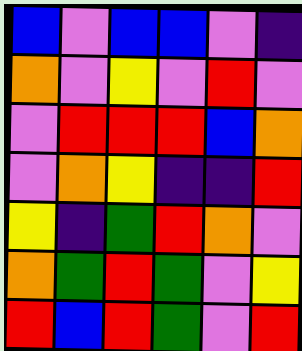[["blue", "violet", "blue", "blue", "violet", "indigo"], ["orange", "violet", "yellow", "violet", "red", "violet"], ["violet", "red", "red", "red", "blue", "orange"], ["violet", "orange", "yellow", "indigo", "indigo", "red"], ["yellow", "indigo", "green", "red", "orange", "violet"], ["orange", "green", "red", "green", "violet", "yellow"], ["red", "blue", "red", "green", "violet", "red"]]